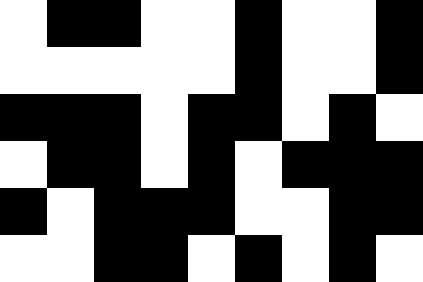[["white", "black", "black", "white", "white", "black", "white", "white", "black"], ["white", "white", "white", "white", "white", "black", "white", "white", "black"], ["black", "black", "black", "white", "black", "black", "white", "black", "white"], ["white", "black", "black", "white", "black", "white", "black", "black", "black"], ["black", "white", "black", "black", "black", "white", "white", "black", "black"], ["white", "white", "black", "black", "white", "black", "white", "black", "white"]]